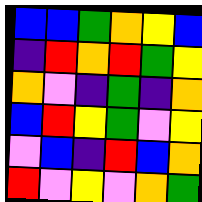[["blue", "blue", "green", "orange", "yellow", "blue"], ["indigo", "red", "orange", "red", "green", "yellow"], ["orange", "violet", "indigo", "green", "indigo", "orange"], ["blue", "red", "yellow", "green", "violet", "yellow"], ["violet", "blue", "indigo", "red", "blue", "orange"], ["red", "violet", "yellow", "violet", "orange", "green"]]